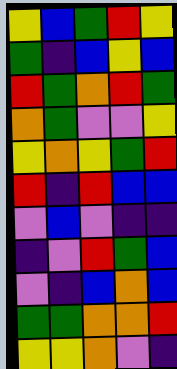[["yellow", "blue", "green", "red", "yellow"], ["green", "indigo", "blue", "yellow", "blue"], ["red", "green", "orange", "red", "green"], ["orange", "green", "violet", "violet", "yellow"], ["yellow", "orange", "yellow", "green", "red"], ["red", "indigo", "red", "blue", "blue"], ["violet", "blue", "violet", "indigo", "indigo"], ["indigo", "violet", "red", "green", "blue"], ["violet", "indigo", "blue", "orange", "blue"], ["green", "green", "orange", "orange", "red"], ["yellow", "yellow", "orange", "violet", "indigo"]]